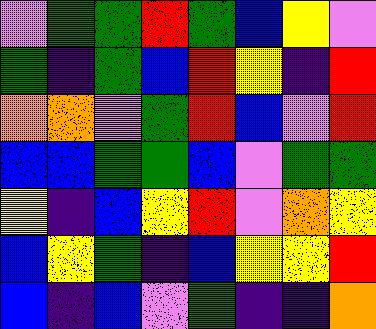[["violet", "green", "green", "red", "green", "blue", "yellow", "violet"], ["green", "indigo", "green", "blue", "red", "yellow", "indigo", "red"], ["orange", "orange", "violet", "green", "red", "blue", "violet", "red"], ["blue", "blue", "green", "green", "blue", "violet", "green", "green"], ["yellow", "indigo", "blue", "yellow", "red", "violet", "orange", "yellow"], ["blue", "yellow", "green", "indigo", "blue", "yellow", "yellow", "red"], ["blue", "indigo", "blue", "violet", "green", "indigo", "indigo", "orange"]]